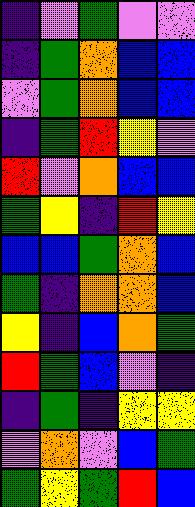[["indigo", "violet", "green", "violet", "violet"], ["indigo", "green", "orange", "blue", "blue"], ["violet", "green", "orange", "blue", "blue"], ["indigo", "green", "red", "yellow", "violet"], ["red", "violet", "orange", "blue", "blue"], ["green", "yellow", "indigo", "red", "yellow"], ["blue", "blue", "green", "orange", "blue"], ["green", "indigo", "orange", "orange", "blue"], ["yellow", "indigo", "blue", "orange", "green"], ["red", "green", "blue", "violet", "indigo"], ["indigo", "green", "indigo", "yellow", "yellow"], ["violet", "orange", "violet", "blue", "green"], ["green", "yellow", "green", "red", "blue"]]